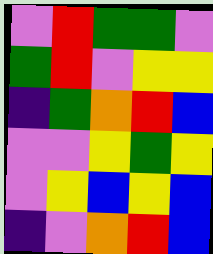[["violet", "red", "green", "green", "violet"], ["green", "red", "violet", "yellow", "yellow"], ["indigo", "green", "orange", "red", "blue"], ["violet", "violet", "yellow", "green", "yellow"], ["violet", "yellow", "blue", "yellow", "blue"], ["indigo", "violet", "orange", "red", "blue"]]